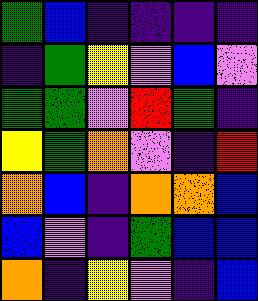[["green", "blue", "indigo", "indigo", "indigo", "indigo"], ["indigo", "green", "yellow", "violet", "blue", "violet"], ["green", "green", "violet", "red", "green", "indigo"], ["yellow", "green", "orange", "violet", "indigo", "red"], ["orange", "blue", "indigo", "orange", "orange", "blue"], ["blue", "violet", "indigo", "green", "blue", "blue"], ["orange", "indigo", "yellow", "violet", "indigo", "blue"]]